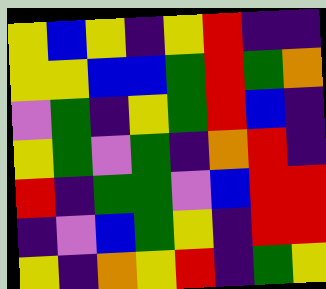[["yellow", "blue", "yellow", "indigo", "yellow", "red", "indigo", "indigo"], ["yellow", "yellow", "blue", "blue", "green", "red", "green", "orange"], ["violet", "green", "indigo", "yellow", "green", "red", "blue", "indigo"], ["yellow", "green", "violet", "green", "indigo", "orange", "red", "indigo"], ["red", "indigo", "green", "green", "violet", "blue", "red", "red"], ["indigo", "violet", "blue", "green", "yellow", "indigo", "red", "red"], ["yellow", "indigo", "orange", "yellow", "red", "indigo", "green", "yellow"]]